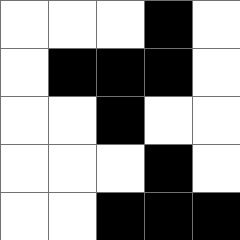[["white", "white", "white", "black", "white"], ["white", "black", "black", "black", "white"], ["white", "white", "black", "white", "white"], ["white", "white", "white", "black", "white"], ["white", "white", "black", "black", "black"]]